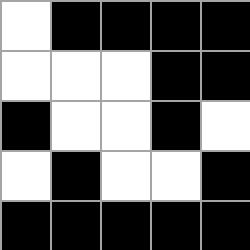[["white", "black", "black", "black", "black"], ["white", "white", "white", "black", "black"], ["black", "white", "white", "black", "white"], ["white", "black", "white", "white", "black"], ["black", "black", "black", "black", "black"]]